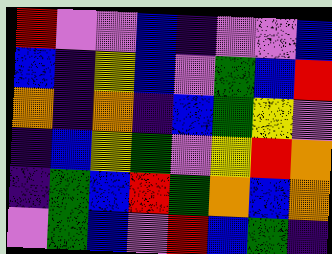[["red", "violet", "violet", "blue", "indigo", "violet", "violet", "blue"], ["blue", "indigo", "yellow", "blue", "violet", "green", "blue", "red"], ["orange", "indigo", "orange", "indigo", "blue", "green", "yellow", "violet"], ["indigo", "blue", "yellow", "green", "violet", "yellow", "red", "orange"], ["indigo", "green", "blue", "red", "green", "orange", "blue", "orange"], ["violet", "green", "blue", "violet", "red", "blue", "green", "indigo"]]